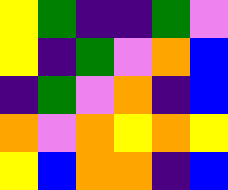[["yellow", "green", "indigo", "indigo", "green", "violet"], ["yellow", "indigo", "green", "violet", "orange", "blue"], ["indigo", "green", "violet", "orange", "indigo", "blue"], ["orange", "violet", "orange", "yellow", "orange", "yellow"], ["yellow", "blue", "orange", "orange", "indigo", "blue"]]